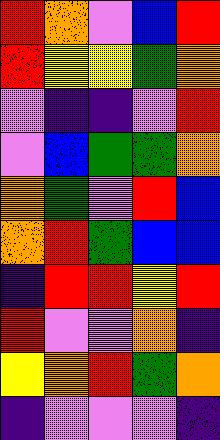[["red", "orange", "violet", "blue", "red"], ["red", "yellow", "yellow", "green", "orange"], ["violet", "indigo", "indigo", "violet", "red"], ["violet", "blue", "green", "green", "orange"], ["orange", "green", "violet", "red", "blue"], ["orange", "red", "green", "blue", "blue"], ["indigo", "red", "red", "yellow", "red"], ["red", "violet", "violet", "orange", "indigo"], ["yellow", "orange", "red", "green", "orange"], ["indigo", "violet", "violet", "violet", "indigo"]]